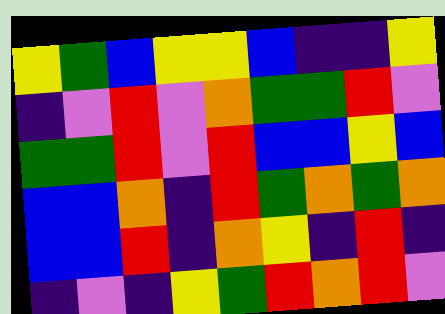[["yellow", "green", "blue", "yellow", "yellow", "blue", "indigo", "indigo", "yellow"], ["indigo", "violet", "red", "violet", "orange", "green", "green", "red", "violet"], ["green", "green", "red", "violet", "red", "blue", "blue", "yellow", "blue"], ["blue", "blue", "orange", "indigo", "red", "green", "orange", "green", "orange"], ["blue", "blue", "red", "indigo", "orange", "yellow", "indigo", "red", "indigo"], ["indigo", "violet", "indigo", "yellow", "green", "red", "orange", "red", "violet"]]